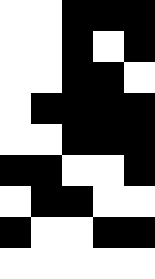[["white", "white", "black", "black", "black"], ["white", "white", "black", "white", "black"], ["white", "white", "black", "black", "white"], ["white", "black", "black", "black", "black"], ["white", "white", "black", "black", "black"], ["black", "black", "white", "white", "black"], ["white", "black", "black", "white", "white"], ["black", "white", "white", "black", "black"], ["white", "white", "white", "white", "white"]]